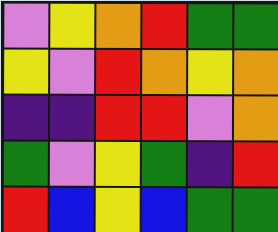[["violet", "yellow", "orange", "red", "green", "green"], ["yellow", "violet", "red", "orange", "yellow", "orange"], ["indigo", "indigo", "red", "red", "violet", "orange"], ["green", "violet", "yellow", "green", "indigo", "red"], ["red", "blue", "yellow", "blue", "green", "green"]]